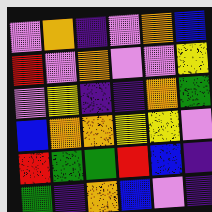[["violet", "orange", "indigo", "violet", "orange", "blue"], ["red", "violet", "orange", "violet", "violet", "yellow"], ["violet", "yellow", "indigo", "indigo", "orange", "green"], ["blue", "orange", "orange", "yellow", "yellow", "violet"], ["red", "green", "green", "red", "blue", "indigo"], ["green", "indigo", "orange", "blue", "violet", "indigo"]]